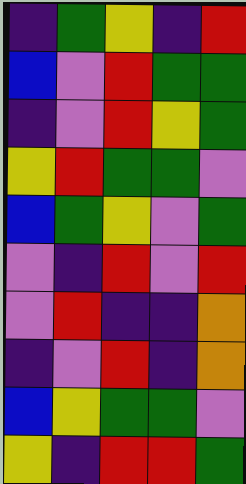[["indigo", "green", "yellow", "indigo", "red"], ["blue", "violet", "red", "green", "green"], ["indigo", "violet", "red", "yellow", "green"], ["yellow", "red", "green", "green", "violet"], ["blue", "green", "yellow", "violet", "green"], ["violet", "indigo", "red", "violet", "red"], ["violet", "red", "indigo", "indigo", "orange"], ["indigo", "violet", "red", "indigo", "orange"], ["blue", "yellow", "green", "green", "violet"], ["yellow", "indigo", "red", "red", "green"]]